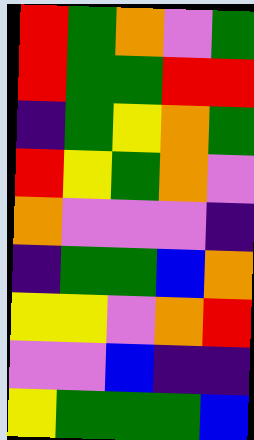[["red", "green", "orange", "violet", "green"], ["red", "green", "green", "red", "red"], ["indigo", "green", "yellow", "orange", "green"], ["red", "yellow", "green", "orange", "violet"], ["orange", "violet", "violet", "violet", "indigo"], ["indigo", "green", "green", "blue", "orange"], ["yellow", "yellow", "violet", "orange", "red"], ["violet", "violet", "blue", "indigo", "indigo"], ["yellow", "green", "green", "green", "blue"]]